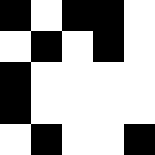[["black", "white", "black", "black", "white"], ["white", "black", "white", "black", "white"], ["black", "white", "white", "white", "white"], ["black", "white", "white", "white", "white"], ["white", "black", "white", "white", "black"]]